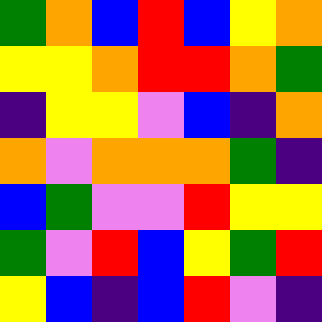[["green", "orange", "blue", "red", "blue", "yellow", "orange"], ["yellow", "yellow", "orange", "red", "red", "orange", "green"], ["indigo", "yellow", "yellow", "violet", "blue", "indigo", "orange"], ["orange", "violet", "orange", "orange", "orange", "green", "indigo"], ["blue", "green", "violet", "violet", "red", "yellow", "yellow"], ["green", "violet", "red", "blue", "yellow", "green", "red"], ["yellow", "blue", "indigo", "blue", "red", "violet", "indigo"]]